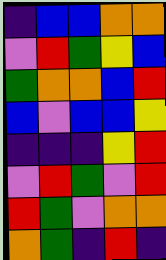[["indigo", "blue", "blue", "orange", "orange"], ["violet", "red", "green", "yellow", "blue"], ["green", "orange", "orange", "blue", "red"], ["blue", "violet", "blue", "blue", "yellow"], ["indigo", "indigo", "indigo", "yellow", "red"], ["violet", "red", "green", "violet", "red"], ["red", "green", "violet", "orange", "orange"], ["orange", "green", "indigo", "red", "indigo"]]